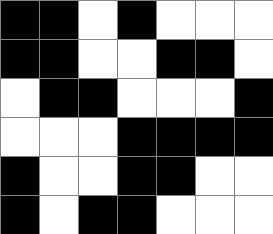[["black", "black", "white", "black", "white", "white", "white"], ["black", "black", "white", "white", "black", "black", "white"], ["white", "black", "black", "white", "white", "white", "black"], ["white", "white", "white", "black", "black", "black", "black"], ["black", "white", "white", "black", "black", "white", "white"], ["black", "white", "black", "black", "white", "white", "white"]]